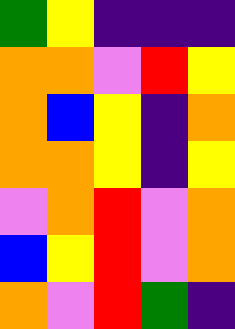[["green", "yellow", "indigo", "indigo", "indigo"], ["orange", "orange", "violet", "red", "yellow"], ["orange", "blue", "yellow", "indigo", "orange"], ["orange", "orange", "yellow", "indigo", "yellow"], ["violet", "orange", "red", "violet", "orange"], ["blue", "yellow", "red", "violet", "orange"], ["orange", "violet", "red", "green", "indigo"]]